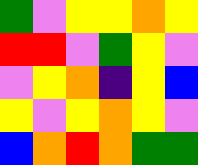[["green", "violet", "yellow", "yellow", "orange", "yellow"], ["red", "red", "violet", "green", "yellow", "violet"], ["violet", "yellow", "orange", "indigo", "yellow", "blue"], ["yellow", "violet", "yellow", "orange", "yellow", "violet"], ["blue", "orange", "red", "orange", "green", "green"]]